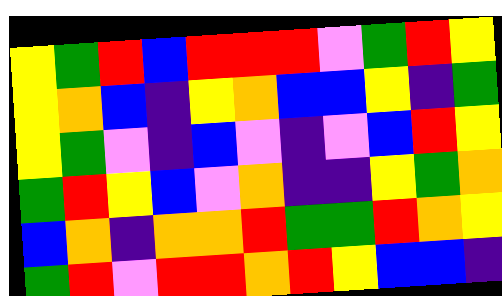[["yellow", "green", "red", "blue", "red", "red", "red", "violet", "green", "red", "yellow"], ["yellow", "orange", "blue", "indigo", "yellow", "orange", "blue", "blue", "yellow", "indigo", "green"], ["yellow", "green", "violet", "indigo", "blue", "violet", "indigo", "violet", "blue", "red", "yellow"], ["green", "red", "yellow", "blue", "violet", "orange", "indigo", "indigo", "yellow", "green", "orange"], ["blue", "orange", "indigo", "orange", "orange", "red", "green", "green", "red", "orange", "yellow"], ["green", "red", "violet", "red", "red", "orange", "red", "yellow", "blue", "blue", "indigo"]]